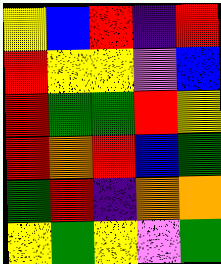[["yellow", "blue", "red", "indigo", "red"], ["red", "yellow", "yellow", "violet", "blue"], ["red", "green", "green", "red", "yellow"], ["red", "orange", "red", "blue", "green"], ["green", "red", "indigo", "orange", "orange"], ["yellow", "green", "yellow", "violet", "green"]]